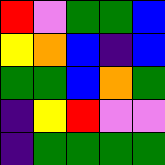[["red", "violet", "green", "green", "blue"], ["yellow", "orange", "blue", "indigo", "blue"], ["green", "green", "blue", "orange", "green"], ["indigo", "yellow", "red", "violet", "violet"], ["indigo", "green", "green", "green", "green"]]